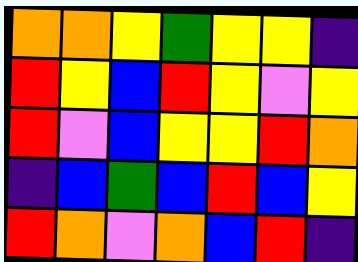[["orange", "orange", "yellow", "green", "yellow", "yellow", "indigo"], ["red", "yellow", "blue", "red", "yellow", "violet", "yellow"], ["red", "violet", "blue", "yellow", "yellow", "red", "orange"], ["indigo", "blue", "green", "blue", "red", "blue", "yellow"], ["red", "orange", "violet", "orange", "blue", "red", "indigo"]]